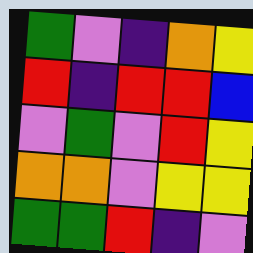[["green", "violet", "indigo", "orange", "yellow"], ["red", "indigo", "red", "red", "blue"], ["violet", "green", "violet", "red", "yellow"], ["orange", "orange", "violet", "yellow", "yellow"], ["green", "green", "red", "indigo", "violet"]]